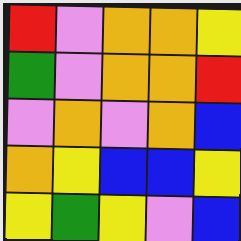[["red", "violet", "orange", "orange", "yellow"], ["green", "violet", "orange", "orange", "red"], ["violet", "orange", "violet", "orange", "blue"], ["orange", "yellow", "blue", "blue", "yellow"], ["yellow", "green", "yellow", "violet", "blue"]]